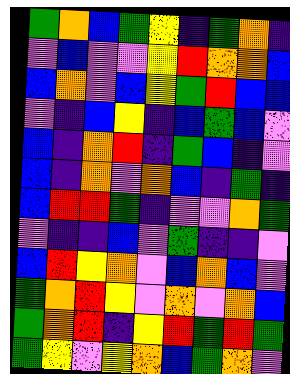[["green", "orange", "blue", "green", "yellow", "indigo", "green", "orange", "indigo"], ["violet", "blue", "violet", "violet", "yellow", "red", "orange", "orange", "blue"], ["blue", "orange", "violet", "blue", "yellow", "green", "red", "blue", "blue"], ["violet", "indigo", "blue", "yellow", "indigo", "blue", "green", "blue", "violet"], ["blue", "indigo", "orange", "red", "indigo", "green", "blue", "indigo", "violet"], ["blue", "indigo", "orange", "violet", "orange", "blue", "indigo", "green", "indigo"], ["blue", "red", "red", "green", "indigo", "violet", "violet", "orange", "green"], ["violet", "indigo", "indigo", "blue", "violet", "green", "indigo", "indigo", "violet"], ["blue", "red", "yellow", "orange", "violet", "blue", "orange", "blue", "violet"], ["green", "orange", "red", "yellow", "violet", "orange", "violet", "orange", "blue"], ["green", "orange", "red", "indigo", "yellow", "red", "green", "red", "green"], ["green", "yellow", "violet", "yellow", "orange", "blue", "green", "orange", "violet"]]